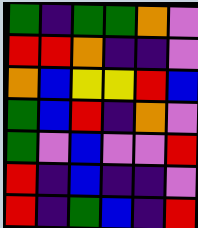[["green", "indigo", "green", "green", "orange", "violet"], ["red", "red", "orange", "indigo", "indigo", "violet"], ["orange", "blue", "yellow", "yellow", "red", "blue"], ["green", "blue", "red", "indigo", "orange", "violet"], ["green", "violet", "blue", "violet", "violet", "red"], ["red", "indigo", "blue", "indigo", "indigo", "violet"], ["red", "indigo", "green", "blue", "indigo", "red"]]